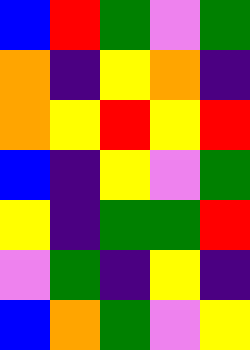[["blue", "red", "green", "violet", "green"], ["orange", "indigo", "yellow", "orange", "indigo"], ["orange", "yellow", "red", "yellow", "red"], ["blue", "indigo", "yellow", "violet", "green"], ["yellow", "indigo", "green", "green", "red"], ["violet", "green", "indigo", "yellow", "indigo"], ["blue", "orange", "green", "violet", "yellow"]]